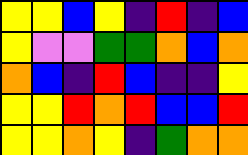[["yellow", "yellow", "blue", "yellow", "indigo", "red", "indigo", "blue"], ["yellow", "violet", "violet", "green", "green", "orange", "blue", "orange"], ["orange", "blue", "indigo", "red", "blue", "indigo", "indigo", "yellow"], ["yellow", "yellow", "red", "orange", "red", "blue", "blue", "red"], ["yellow", "yellow", "orange", "yellow", "indigo", "green", "orange", "orange"]]